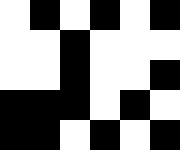[["white", "black", "white", "black", "white", "black"], ["white", "white", "black", "white", "white", "white"], ["white", "white", "black", "white", "white", "black"], ["black", "black", "black", "white", "black", "white"], ["black", "black", "white", "black", "white", "black"]]